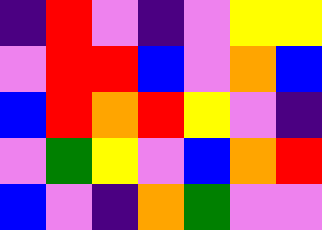[["indigo", "red", "violet", "indigo", "violet", "yellow", "yellow"], ["violet", "red", "red", "blue", "violet", "orange", "blue"], ["blue", "red", "orange", "red", "yellow", "violet", "indigo"], ["violet", "green", "yellow", "violet", "blue", "orange", "red"], ["blue", "violet", "indigo", "orange", "green", "violet", "violet"]]